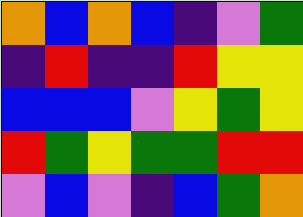[["orange", "blue", "orange", "blue", "indigo", "violet", "green"], ["indigo", "red", "indigo", "indigo", "red", "yellow", "yellow"], ["blue", "blue", "blue", "violet", "yellow", "green", "yellow"], ["red", "green", "yellow", "green", "green", "red", "red"], ["violet", "blue", "violet", "indigo", "blue", "green", "orange"]]